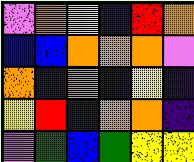[["violet", "orange", "yellow", "indigo", "red", "orange"], ["blue", "blue", "orange", "orange", "orange", "violet"], ["orange", "indigo", "orange", "blue", "yellow", "indigo"], ["yellow", "red", "indigo", "orange", "orange", "indigo"], ["violet", "green", "blue", "green", "yellow", "yellow"]]